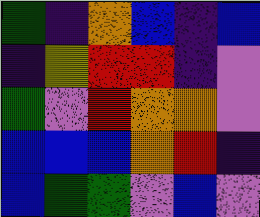[["green", "indigo", "orange", "blue", "indigo", "blue"], ["indigo", "yellow", "red", "red", "indigo", "violet"], ["green", "violet", "red", "orange", "orange", "violet"], ["blue", "blue", "blue", "orange", "red", "indigo"], ["blue", "green", "green", "violet", "blue", "violet"]]